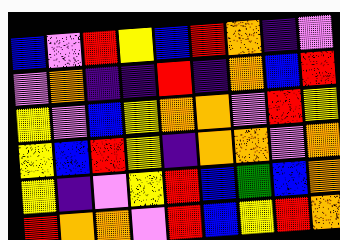[["blue", "violet", "red", "yellow", "blue", "red", "orange", "indigo", "violet"], ["violet", "orange", "indigo", "indigo", "red", "indigo", "orange", "blue", "red"], ["yellow", "violet", "blue", "yellow", "orange", "orange", "violet", "red", "yellow"], ["yellow", "blue", "red", "yellow", "indigo", "orange", "orange", "violet", "orange"], ["yellow", "indigo", "violet", "yellow", "red", "blue", "green", "blue", "orange"], ["red", "orange", "orange", "violet", "red", "blue", "yellow", "red", "orange"]]